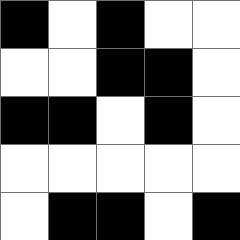[["black", "white", "black", "white", "white"], ["white", "white", "black", "black", "white"], ["black", "black", "white", "black", "white"], ["white", "white", "white", "white", "white"], ["white", "black", "black", "white", "black"]]